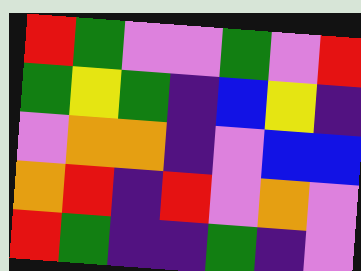[["red", "green", "violet", "violet", "green", "violet", "red"], ["green", "yellow", "green", "indigo", "blue", "yellow", "indigo"], ["violet", "orange", "orange", "indigo", "violet", "blue", "blue"], ["orange", "red", "indigo", "red", "violet", "orange", "violet"], ["red", "green", "indigo", "indigo", "green", "indigo", "violet"]]